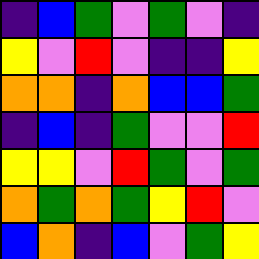[["indigo", "blue", "green", "violet", "green", "violet", "indigo"], ["yellow", "violet", "red", "violet", "indigo", "indigo", "yellow"], ["orange", "orange", "indigo", "orange", "blue", "blue", "green"], ["indigo", "blue", "indigo", "green", "violet", "violet", "red"], ["yellow", "yellow", "violet", "red", "green", "violet", "green"], ["orange", "green", "orange", "green", "yellow", "red", "violet"], ["blue", "orange", "indigo", "blue", "violet", "green", "yellow"]]